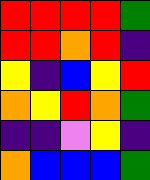[["red", "red", "red", "red", "green"], ["red", "red", "orange", "red", "indigo"], ["yellow", "indigo", "blue", "yellow", "red"], ["orange", "yellow", "red", "orange", "green"], ["indigo", "indigo", "violet", "yellow", "indigo"], ["orange", "blue", "blue", "blue", "green"]]